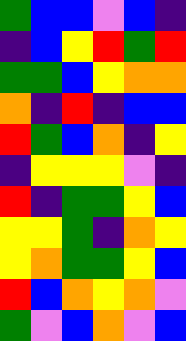[["green", "blue", "blue", "violet", "blue", "indigo"], ["indigo", "blue", "yellow", "red", "green", "red"], ["green", "green", "blue", "yellow", "orange", "orange"], ["orange", "indigo", "red", "indigo", "blue", "blue"], ["red", "green", "blue", "orange", "indigo", "yellow"], ["indigo", "yellow", "yellow", "yellow", "violet", "indigo"], ["red", "indigo", "green", "green", "yellow", "blue"], ["yellow", "yellow", "green", "indigo", "orange", "yellow"], ["yellow", "orange", "green", "green", "yellow", "blue"], ["red", "blue", "orange", "yellow", "orange", "violet"], ["green", "violet", "blue", "orange", "violet", "blue"]]